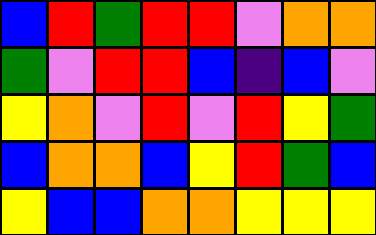[["blue", "red", "green", "red", "red", "violet", "orange", "orange"], ["green", "violet", "red", "red", "blue", "indigo", "blue", "violet"], ["yellow", "orange", "violet", "red", "violet", "red", "yellow", "green"], ["blue", "orange", "orange", "blue", "yellow", "red", "green", "blue"], ["yellow", "blue", "blue", "orange", "orange", "yellow", "yellow", "yellow"]]